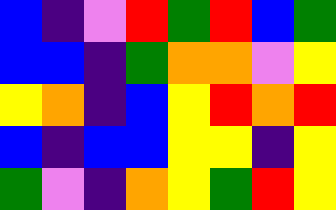[["blue", "indigo", "violet", "red", "green", "red", "blue", "green"], ["blue", "blue", "indigo", "green", "orange", "orange", "violet", "yellow"], ["yellow", "orange", "indigo", "blue", "yellow", "red", "orange", "red"], ["blue", "indigo", "blue", "blue", "yellow", "yellow", "indigo", "yellow"], ["green", "violet", "indigo", "orange", "yellow", "green", "red", "yellow"]]